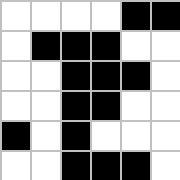[["white", "white", "white", "white", "black", "black"], ["white", "black", "black", "black", "white", "white"], ["white", "white", "black", "black", "black", "white"], ["white", "white", "black", "black", "white", "white"], ["black", "white", "black", "white", "white", "white"], ["white", "white", "black", "black", "black", "white"]]